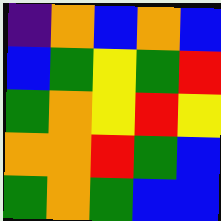[["indigo", "orange", "blue", "orange", "blue"], ["blue", "green", "yellow", "green", "red"], ["green", "orange", "yellow", "red", "yellow"], ["orange", "orange", "red", "green", "blue"], ["green", "orange", "green", "blue", "blue"]]